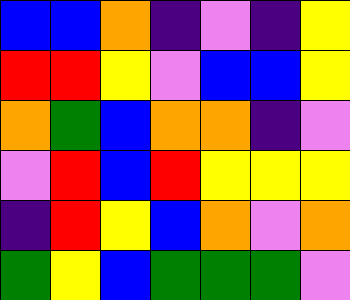[["blue", "blue", "orange", "indigo", "violet", "indigo", "yellow"], ["red", "red", "yellow", "violet", "blue", "blue", "yellow"], ["orange", "green", "blue", "orange", "orange", "indigo", "violet"], ["violet", "red", "blue", "red", "yellow", "yellow", "yellow"], ["indigo", "red", "yellow", "blue", "orange", "violet", "orange"], ["green", "yellow", "blue", "green", "green", "green", "violet"]]